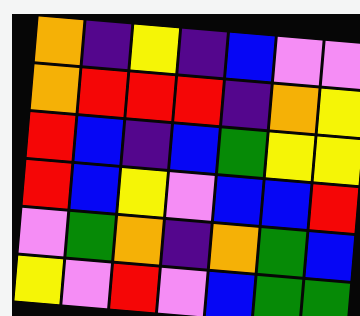[["orange", "indigo", "yellow", "indigo", "blue", "violet", "violet"], ["orange", "red", "red", "red", "indigo", "orange", "yellow"], ["red", "blue", "indigo", "blue", "green", "yellow", "yellow"], ["red", "blue", "yellow", "violet", "blue", "blue", "red"], ["violet", "green", "orange", "indigo", "orange", "green", "blue"], ["yellow", "violet", "red", "violet", "blue", "green", "green"]]